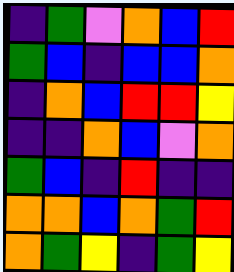[["indigo", "green", "violet", "orange", "blue", "red"], ["green", "blue", "indigo", "blue", "blue", "orange"], ["indigo", "orange", "blue", "red", "red", "yellow"], ["indigo", "indigo", "orange", "blue", "violet", "orange"], ["green", "blue", "indigo", "red", "indigo", "indigo"], ["orange", "orange", "blue", "orange", "green", "red"], ["orange", "green", "yellow", "indigo", "green", "yellow"]]